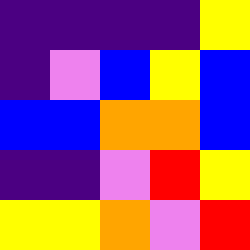[["indigo", "indigo", "indigo", "indigo", "yellow"], ["indigo", "violet", "blue", "yellow", "blue"], ["blue", "blue", "orange", "orange", "blue"], ["indigo", "indigo", "violet", "red", "yellow"], ["yellow", "yellow", "orange", "violet", "red"]]